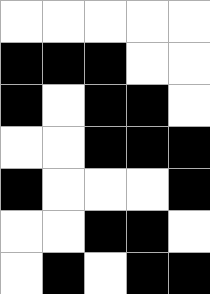[["white", "white", "white", "white", "white"], ["black", "black", "black", "white", "white"], ["black", "white", "black", "black", "white"], ["white", "white", "black", "black", "black"], ["black", "white", "white", "white", "black"], ["white", "white", "black", "black", "white"], ["white", "black", "white", "black", "black"]]